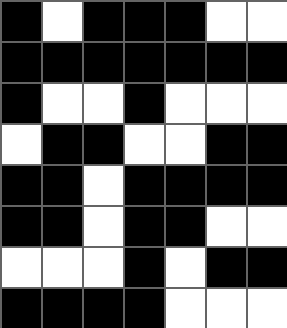[["black", "white", "black", "black", "black", "white", "white"], ["black", "black", "black", "black", "black", "black", "black"], ["black", "white", "white", "black", "white", "white", "white"], ["white", "black", "black", "white", "white", "black", "black"], ["black", "black", "white", "black", "black", "black", "black"], ["black", "black", "white", "black", "black", "white", "white"], ["white", "white", "white", "black", "white", "black", "black"], ["black", "black", "black", "black", "white", "white", "white"]]